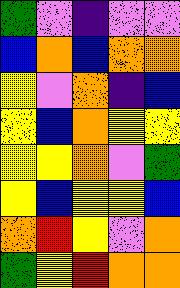[["green", "violet", "indigo", "violet", "violet"], ["blue", "orange", "blue", "orange", "orange"], ["yellow", "violet", "orange", "indigo", "blue"], ["yellow", "blue", "orange", "yellow", "yellow"], ["yellow", "yellow", "orange", "violet", "green"], ["yellow", "blue", "yellow", "yellow", "blue"], ["orange", "red", "yellow", "violet", "orange"], ["green", "yellow", "red", "orange", "orange"]]